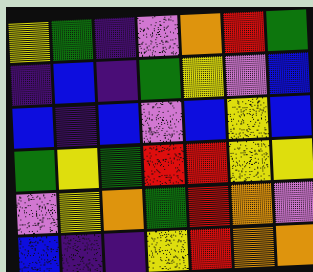[["yellow", "green", "indigo", "violet", "orange", "red", "green"], ["indigo", "blue", "indigo", "green", "yellow", "violet", "blue"], ["blue", "indigo", "blue", "violet", "blue", "yellow", "blue"], ["green", "yellow", "green", "red", "red", "yellow", "yellow"], ["violet", "yellow", "orange", "green", "red", "orange", "violet"], ["blue", "indigo", "indigo", "yellow", "red", "orange", "orange"]]